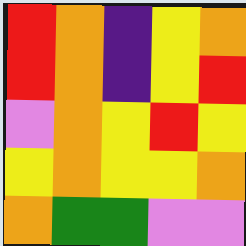[["red", "orange", "indigo", "yellow", "orange"], ["red", "orange", "indigo", "yellow", "red"], ["violet", "orange", "yellow", "red", "yellow"], ["yellow", "orange", "yellow", "yellow", "orange"], ["orange", "green", "green", "violet", "violet"]]